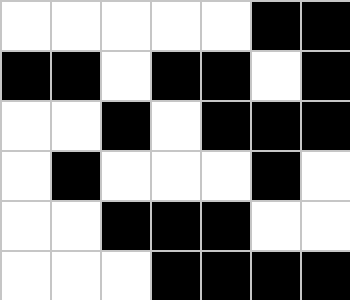[["white", "white", "white", "white", "white", "black", "black"], ["black", "black", "white", "black", "black", "white", "black"], ["white", "white", "black", "white", "black", "black", "black"], ["white", "black", "white", "white", "white", "black", "white"], ["white", "white", "black", "black", "black", "white", "white"], ["white", "white", "white", "black", "black", "black", "black"]]